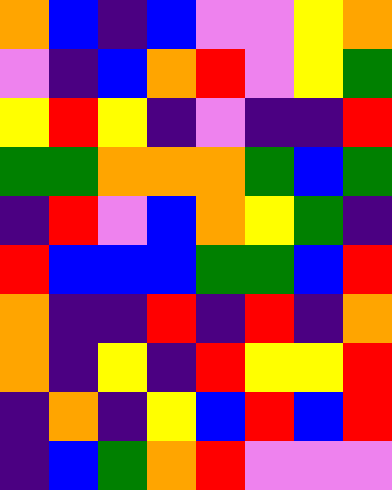[["orange", "blue", "indigo", "blue", "violet", "violet", "yellow", "orange"], ["violet", "indigo", "blue", "orange", "red", "violet", "yellow", "green"], ["yellow", "red", "yellow", "indigo", "violet", "indigo", "indigo", "red"], ["green", "green", "orange", "orange", "orange", "green", "blue", "green"], ["indigo", "red", "violet", "blue", "orange", "yellow", "green", "indigo"], ["red", "blue", "blue", "blue", "green", "green", "blue", "red"], ["orange", "indigo", "indigo", "red", "indigo", "red", "indigo", "orange"], ["orange", "indigo", "yellow", "indigo", "red", "yellow", "yellow", "red"], ["indigo", "orange", "indigo", "yellow", "blue", "red", "blue", "red"], ["indigo", "blue", "green", "orange", "red", "violet", "violet", "violet"]]